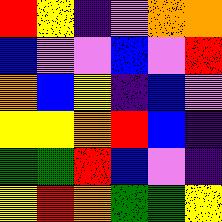[["red", "yellow", "indigo", "violet", "orange", "orange"], ["blue", "violet", "violet", "blue", "violet", "red"], ["orange", "blue", "yellow", "indigo", "blue", "violet"], ["yellow", "yellow", "orange", "red", "blue", "indigo"], ["green", "green", "red", "blue", "violet", "indigo"], ["yellow", "red", "orange", "green", "green", "yellow"]]